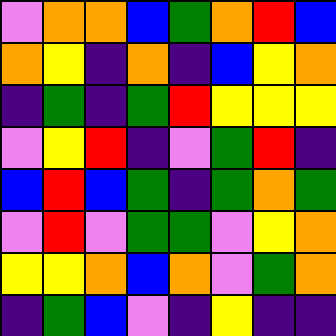[["violet", "orange", "orange", "blue", "green", "orange", "red", "blue"], ["orange", "yellow", "indigo", "orange", "indigo", "blue", "yellow", "orange"], ["indigo", "green", "indigo", "green", "red", "yellow", "yellow", "yellow"], ["violet", "yellow", "red", "indigo", "violet", "green", "red", "indigo"], ["blue", "red", "blue", "green", "indigo", "green", "orange", "green"], ["violet", "red", "violet", "green", "green", "violet", "yellow", "orange"], ["yellow", "yellow", "orange", "blue", "orange", "violet", "green", "orange"], ["indigo", "green", "blue", "violet", "indigo", "yellow", "indigo", "indigo"]]